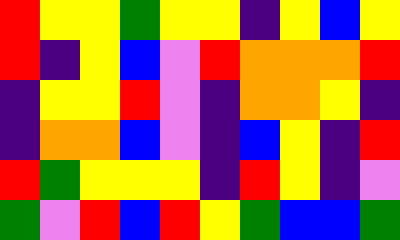[["red", "yellow", "yellow", "green", "yellow", "yellow", "indigo", "yellow", "blue", "yellow"], ["red", "indigo", "yellow", "blue", "violet", "red", "orange", "orange", "orange", "red"], ["indigo", "yellow", "yellow", "red", "violet", "indigo", "orange", "orange", "yellow", "indigo"], ["indigo", "orange", "orange", "blue", "violet", "indigo", "blue", "yellow", "indigo", "red"], ["red", "green", "yellow", "yellow", "yellow", "indigo", "red", "yellow", "indigo", "violet"], ["green", "violet", "red", "blue", "red", "yellow", "green", "blue", "blue", "green"]]